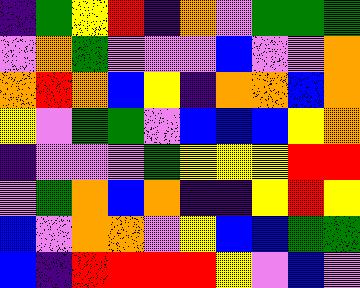[["indigo", "green", "yellow", "red", "indigo", "orange", "violet", "green", "green", "green"], ["violet", "orange", "green", "violet", "violet", "violet", "blue", "violet", "violet", "orange"], ["orange", "red", "orange", "blue", "yellow", "indigo", "orange", "orange", "blue", "orange"], ["yellow", "violet", "green", "green", "violet", "blue", "blue", "blue", "yellow", "orange"], ["indigo", "violet", "violet", "violet", "green", "yellow", "yellow", "yellow", "red", "red"], ["violet", "green", "orange", "blue", "orange", "indigo", "indigo", "yellow", "red", "yellow"], ["blue", "violet", "orange", "orange", "violet", "yellow", "blue", "blue", "green", "green"], ["blue", "indigo", "red", "red", "red", "red", "yellow", "violet", "blue", "violet"]]